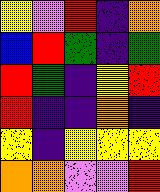[["yellow", "violet", "red", "indigo", "orange"], ["blue", "red", "green", "indigo", "green"], ["red", "green", "indigo", "yellow", "red"], ["red", "indigo", "indigo", "orange", "indigo"], ["yellow", "indigo", "yellow", "yellow", "yellow"], ["orange", "orange", "violet", "violet", "red"]]